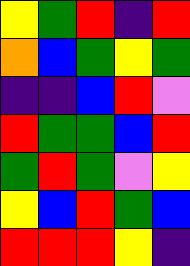[["yellow", "green", "red", "indigo", "red"], ["orange", "blue", "green", "yellow", "green"], ["indigo", "indigo", "blue", "red", "violet"], ["red", "green", "green", "blue", "red"], ["green", "red", "green", "violet", "yellow"], ["yellow", "blue", "red", "green", "blue"], ["red", "red", "red", "yellow", "indigo"]]